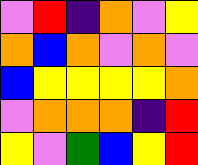[["violet", "red", "indigo", "orange", "violet", "yellow"], ["orange", "blue", "orange", "violet", "orange", "violet"], ["blue", "yellow", "yellow", "yellow", "yellow", "orange"], ["violet", "orange", "orange", "orange", "indigo", "red"], ["yellow", "violet", "green", "blue", "yellow", "red"]]